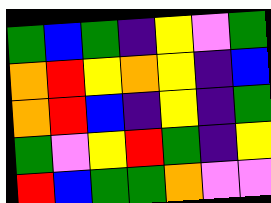[["green", "blue", "green", "indigo", "yellow", "violet", "green"], ["orange", "red", "yellow", "orange", "yellow", "indigo", "blue"], ["orange", "red", "blue", "indigo", "yellow", "indigo", "green"], ["green", "violet", "yellow", "red", "green", "indigo", "yellow"], ["red", "blue", "green", "green", "orange", "violet", "violet"]]